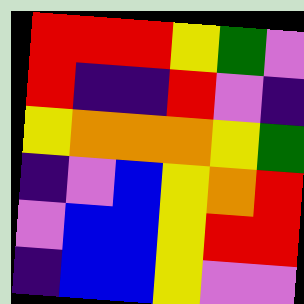[["red", "red", "red", "yellow", "green", "violet"], ["red", "indigo", "indigo", "red", "violet", "indigo"], ["yellow", "orange", "orange", "orange", "yellow", "green"], ["indigo", "violet", "blue", "yellow", "orange", "red"], ["violet", "blue", "blue", "yellow", "red", "red"], ["indigo", "blue", "blue", "yellow", "violet", "violet"]]